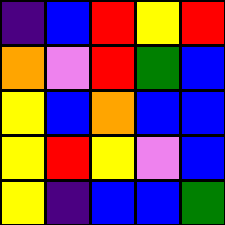[["indigo", "blue", "red", "yellow", "red"], ["orange", "violet", "red", "green", "blue"], ["yellow", "blue", "orange", "blue", "blue"], ["yellow", "red", "yellow", "violet", "blue"], ["yellow", "indigo", "blue", "blue", "green"]]